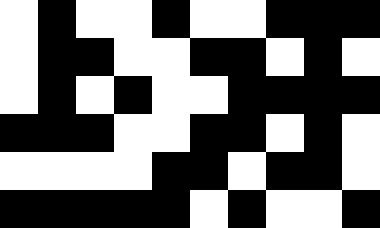[["white", "black", "white", "white", "black", "white", "white", "black", "black", "black"], ["white", "black", "black", "white", "white", "black", "black", "white", "black", "white"], ["white", "black", "white", "black", "white", "white", "black", "black", "black", "black"], ["black", "black", "black", "white", "white", "black", "black", "white", "black", "white"], ["white", "white", "white", "white", "black", "black", "white", "black", "black", "white"], ["black", "black", "black", "black", "black", "white", "black", "white", "white", "black"]]